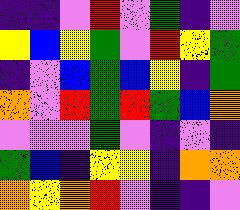[["indigo", "indigo", "violet", "red", "violet", "green", "indigo", "violet"], ["yellow", "blue", "yellow", "green", "violet", "red", "yellow", "green"], ["indigo", "violet", "blue", "green", "blue", "yellow", "indigo", "green"], ["orange", "violet", "red", "green", "red", "green", "blue", "orange"], ["violet", "violet", "violet", "green", "violet", "indigo", "violet", "indigo"], ["green", "blue", "indigo", "yellow", "yellow", "indigo", "orange", "orange"], ["orange", "yellow", "orange", "red", "violet", "indigo", "indigo", "violet"]]